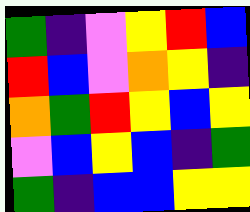[["green", "indigo", "violet", "yellow", "red", "blue"], ["red", "blue", "violet", "orange", "yellow", "indigo"], ["orange", "green", "red", "yellow", "blue", "yellow"], ["violet", "blue", "yellow", "blue", "indigo", "green"], ["green", "indigo", "blue", "blue", "yellow", "yellow"]]